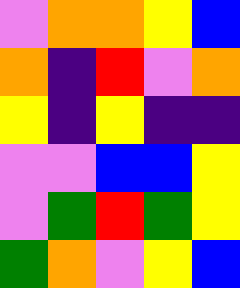[["violet", "orange", "orange", "yellow", "blue"], ["orange", "indigo", "red", "violet", "orange"], ["yellow", "indigo", "yellow", "indigo", "indigo"], ["violet", "violet", "blue", "blue", "yellow"], ["violet", "green", "red", "green", "yellow"], ["green", "orange", "violet", "yellow", "blue"]]